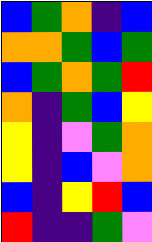[["blue", "green", "orange", "indigo", "blue"], ["orange", "orange", "green", "blue", "green"], ["blue", "green", "orange", "green", "red"], ["orange", "indigo", "green", "blue", "yellow"], ["yellow", "indigo", "violet", "green", "orange"], ["yellow", "indigo", "blue", "violet", "orange"], ["blue", "indigo", "yellow", "red", "blue"], ["red", "indigo", "indigo", "green", "violet"]]